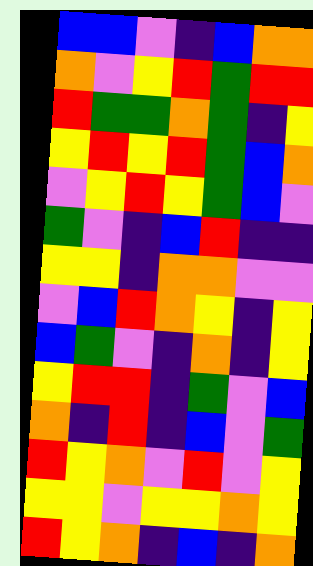[["blue", "blue", "violet", "indigo", "blue", "orange", "orange"], ["orange", "violet", "yellow", "red", "green", "red", "red"], ["red", "green", "green", "orange", "green", "indigo", "yellow"], ["yellow", "red", "yellow", "red", "green", "blue", "orange"], ["violet", "yellow", "red", "yellow", "green", "blue", "violet"], ["green", "violet", "indigo", "blue", "red", "indigo", "indigo"], ["yellow", "yellow", "indigo", "orange", "orange", "violet", "violet"], ["violet", "blue", "red", "orange", "yellow", "indigo", "yellow"], ["blue", "green", "violet", "indigo", "orange", "indigo", "yellow"], ["yellow", "red", "red", "indigo", "green", "violet", "blue"], ["orange", "indigo", "red", "indigo", "blue", "violet", "green"], ["red", "yellow", "orange", "violet", "red", "violet", "yellow"], ["yellow", "yellow", "violet", "yellow", "yellow", "orange", "yellow"], ["red", "yellow", "orange", "indigo", "blue", "indigo", "orange"]]